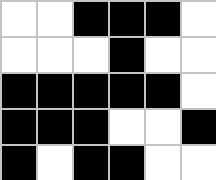[["white", "white", "black", "black", "black", "white"], ["white", "white", "white", "black", "white", "white"], ["black", "black", "black", "black", "black", "white"], ["black", "black", "black", "white", "white", "black"], ["black", "white", "black", "black", "white", "white"]]